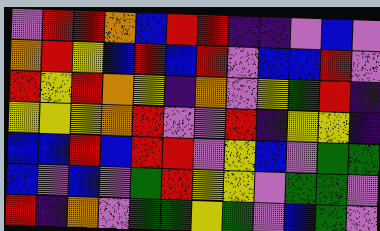[["violet", "red", "red", "orange", "blue", "red", "red", "indigo", "indigo", "violet", "blue", "violet"], ["orange", "red", "yellow", "blue", "red", "blue", "red", "violet", "blue", "blue", "red", "violet"], ["red", "yellow", "red", "orange", "yellow", "indigo", "orange", "violet", "yellow", "green", "red", "indigo"], ["yellow", "yellow", "yellow", "orange", "red", "violet", "violet", "red", "indigo", "yellow", "yellow", "indigo"], ["blue", "blue", "red", "blue", "red", "red", "violet", "yellow", "blue", "violet", "green", "green"], ["blue", "violet", "blue", "violet", "green", "red", "yellow", "yellow", "violet", "green", "green", "violet"], ["red", "indigo", "orange", "violet", "green", "green", "yellow", "green", "violet", "blue", "green", "violet"]]